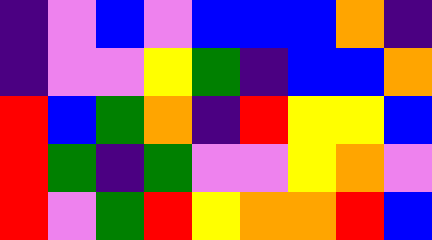[["indigo", "violet", "blue", "violet", "blue", "blue", "blue", "orange", "indigo"], ["indigo", "violet", "violet", "yellow", "green", "indigo", "blue", "blue", "orange"], ["red", "blue", "green", "orange", "indigo", "red", "yellow", "yellow", "blue"], ["red", "green", "indigo", "green", "violet", "violet", "yellow", "orange", "violet"], ["red", "violet", "green", "red", "yellow", "orange", "orange", "red", "blue"]]